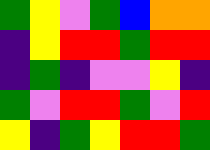[["green", "yellow", "violet", "green", "blue", "orange", "orange"], ["indigo", "yellow", "red", "red", "green", "red", "red"], ["indigo", "green", "indigo", "violet", "violet", "yellow", "indigo"], ["green", "violet", "red", "red", "green", "violet", "red"], ["yellow", "indigo", "green", "yellow", "red", "red", "green"]]